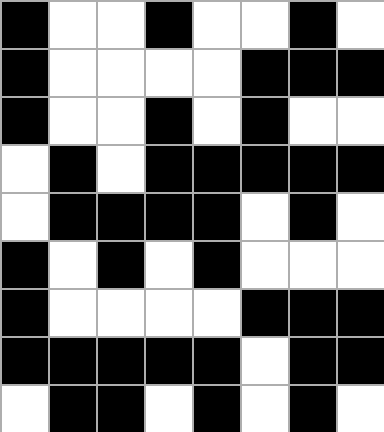[["black", "white", "white", "black", "white", "white", "black", "white"], ["black", "white", "white", "white", "white", "black", "black", "black"], ["black", "white", "white", "black", "white", "black", "white", "white"], ["white", "black", "white", "black", "black", "black", "black", "black"], ["white", "black", "black", "black", "black", "white", "black", "white"], ["black", "white", "black", "white", "black", "white", "white", "white"], ["black", "white", "white", "white", "white", "black", "black", "black"], ["black", "black", "black", "black", "black", "white", "black", "black"], ["white", "black", "black", "white", "black", "white", "black", "white"]]